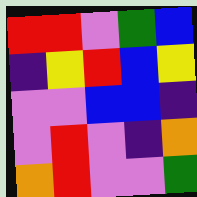[["red", "red", "violet", "green", "blue"], ["indigo", "yellow", "red", "blue", "yellow"], ["violet", "violet", "blue", "blue", "indigo"], ["violet", "red", "violet", "indigo", "orange"], ["orange", "red", "violet", "violet", "green"]]